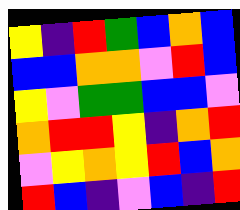[["yellow", "indigo", "red", "green", "blue", "orange", "blue"], ["blue", "blue", "orange", "orange", "violet", "red", "blue"], ["yellow", "violet", "green", "green", "blue", "blue", "violet"], ["orange", "red", "red", "yellow", "indigo", "orange", "red"], ["violet", "yellow", "orange", "yellow", "red", "blue", "orange"], ["red", "blue", "indigo", "violet", "blue", "indigo", "red"]]